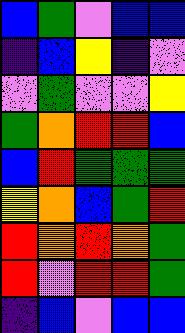[["blue", "green", "violet", "blue", "blue"], ["indigo", "blue", "yellow", "indigo", "violet"], ["violet", "green", "violet", "violet", "yellow"], ["green", "orange", "red", "red", "blue"], ["blue", "red", "green", "green", "green"], ["yellow", "orange", "blue", "green", "red"], ["red", "orange", "red", "orange", "green"], ["red", "violet", "red", "red", "green"], ["indigo", "blue", "violet", "blue", "blue"]]